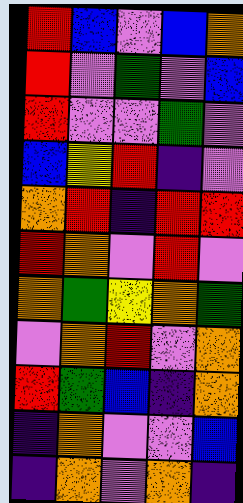[["red", "blue", "violet", "blue", "orange"], ["red", "violet", "green", "violet", "blue"], ["red", "violet", "violet", "green", "violet"], ["blue", "yellow", "red", "indigo", "violet"], ["orange", "red", "indigo", "red", "red"], ["red", "orange", "violet", "red", "violet"], ["orange", "green", "yellow", "orange", "green"], ["violet", "orange", "red", "violet", "orange"], ["red", "green", "blue", "indigo", "orange"], ["indigo", "orange", "violet", "violet", "blue"], ["indigo", "orange", "violet", "orange", "indigo"]]